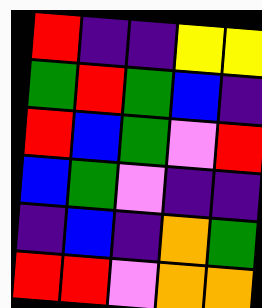[["red", "indigo", "indigo", "yellow", "yellow"], ["green", "red", "green", "blue", "indigo"], ["red", "blue", "green", "violet", "red"], ["blue", "green", "violet", "indigo", "indigo"], ["indigo", "blue", "indigo", "orange", "green"], ["red", "red", "violet", "orange", "orange"]]